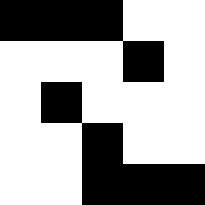[["black", "black", "black", "white", "white"], ["white", "white", "white", "black", "white"], ["white", "black", "white", "white", "white"], ["white", "white", "black", "white", "white"], ["white", "white", "black", "black", "black"]]